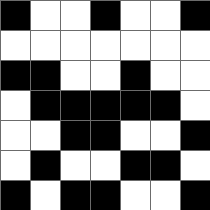[["black", "white", "white", "black", "white", "white", "black"], ["white", "white", "white", "white", "white", "white", "white"], ["black", "black", "white", "white", "black", "white", "white"], ["white", "black", "black", "black", "black", "black", "white"], ["white", "white", "black", "black", "white", "white", "black"], ["white", "black", "white", "white", "black", "black", "white"], ["black", "white", "black", "black", "white", "white", "black"]]